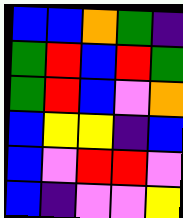[["blue", "blue", "orange", "green", "indigo"], ["green", "red", "blue", "red", "green"], ["green", "red", "blue", "violet", "orange"], ["blue", "yellow", "yellow", "indigo", "blue"], ["blue", "violet", "red", "red", "violet"], ["blue", "indigo", "violet", "violet", "yellow"]]